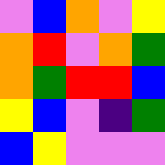[["violet", "blue", "orange", "violet", "yellow"], ["orange", "red", "violet", "orange", "green"], ["orange", "green", "red", "red", "blue"], ["yellow", "blue", "violet", "indigo", "green"], ["blue", "yellow", "violet", "violet", "violet"]]